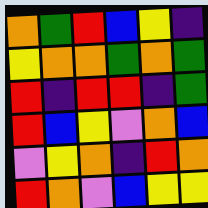[["orange", "green", "red", "blue", "yellow", "indigo"], ["yellow", "orange", "orange", "green", "orange", "green"], ["red", "indigo", "red", "red", "indigo", "green"], ["red", "blue", "yellow", "violet", "orange", "blue"], ["violet", "yellow", "orange", "indigo", "red", "orange"], ["red", "orange", "violet", "blue", "yellow", "yellow"]]